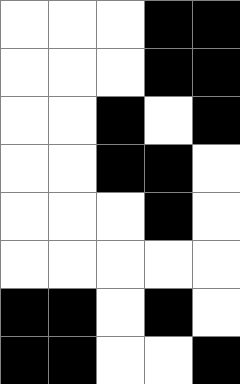[["white", "white", "white", "black", "black"], ["white", "white", "white", "black", "black"], ["white", "white", "black", "white", "black"], ["white", "white", "black", "black", "white"], ["white", "white", "white", "black", "white"], ["white", "white", "white", "white", "white"], ["black", "black", "white", "black", "white"], ["black", "black", "white", "white", "black"]]